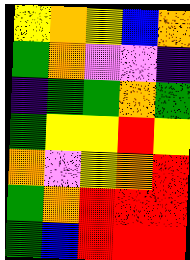[["yellow", "orange", "yellow", "blue", "orange"], ["green", "orange", "violet", "violet", "indigo"], ["indigo", "green", "green", "orange", "green"], ["green", "yellow", "yellow", "red", "yellow"], ["orange", "violet", "yellow", "orange", "red"], ["green", "orange", "red", "red", "red"], ["green", "blue", "red", "red", "red"]]